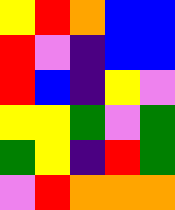[["yellow", "red", "orange", "blue", "blue"], ["red", "violet", "indigo", "blue", "blue"], ["red", "blue", "indigo", "yellow", "violet"], ["yellow", "yellow", "green", "violet", "green"], ["green", "yellow", "indigo", "red", "green"], ["violet", "red", "orange", "orange", "orange"]]